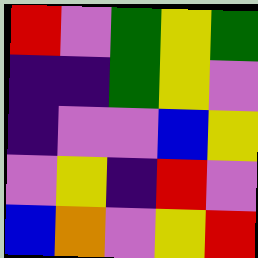[["red", "violet", "green", "yellow", "green"], ["indigo", "indigo", "green", "yellow", "violet"], ["indigo", "violet", "violet", "blue", "yellow"], ["violet", "yellow", "indigo", "red", "violet"], ["blue", "orange", "violet", "yellow", "red"]]